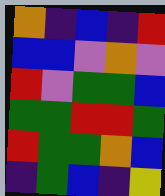[["orange", "indigo", "blue", "indigo", "red"], ["blue", "blue", "violet", "orange", "violet"], ["red", "violet", "green", "green", "blue"], ["green", "green", "red", "red", "green"], ["red", "green", "green", "orange", "blue"], ["indigo", "green", "blue", "indigo", "yellow"]]